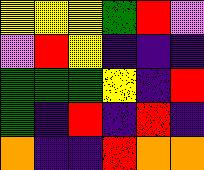[["yellow", "yellow", "yellow", "green", "red", "violet"], ["violet", "red", "yellow", "indigo", "indigo", "indigo"], ["green", "green", "green", "yellow", "indigo", "red"], ["green", "indigo", "red", "indigo", "red", "indigo"], ["orange", "indigo", "indigo", "red", "orange", "orange"]]